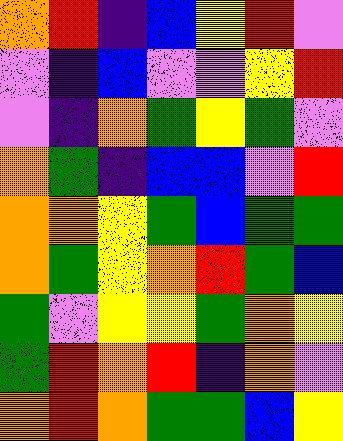[["orange", "red", "indigo", "blue", "yellow", "red", "violet"], ["violet", "indigo", "blue", "violet", "violet", "yellow", "red"], ["violet", "indigo", "orange", "green", "yellow", "green", "violet"], ["orange", "green", "indigo", "blue", "blue", "violet", "red"], ["orange", "orange", "yellow", "green", "blue", "green", "green"], ["orange", "green", "yellow", "orange", "red", "green", "blue"], ["green", "violet", "yellow", "yellow", "green", "orange", "yellow"], ["green", "red", "orange", "red", "indigo", "orange", "violet"], ["orange", "red", "orange", "green", "green", "blue", "yellow"]]